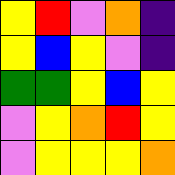[["yellow", "red", "violet", "orange", "indigo"], ["yellow", "blue", "yellow", "violet", "indigo"], ["green", "green", "yellow", "blue", "yellow"], ["violet", "yellow", "orange", "red", "yellow"], ["violet", "yellow", "yellow", "yellow", "orange"]]